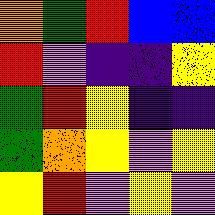[["orange", "green", "red", "blue", "blue"], ["red", "violet", "indigo", "indigo", "yellow"], ["green", "red", "yellow", "indigo", "indigo"], ["green", "orange", "yellow", "violet", "yellow"], ["yellow", "red", "violet", "yellow", "violet"]]